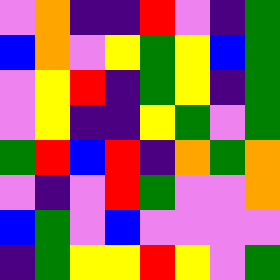[["violet", "orange", "indigo", "indigo", "red", "violet", "indigo", "green"], ["blue", "orange", "violet", "yellow", "green", "yellow", "blue", "green"], ["violet", "yellow", "red", "indigo", "green", "yellow", "indigo", "green"], ["violet", "yellow", "indigo", "indigo", "yellow", "green", "violet", "green"], ["green", "red", "blue", "red", "indigo", "orange", "green", "orange"], ["violet", "indigo", "violet", "red", "green", "violet", "violet", "orange"], ["blue", "green", "violet", "blue", "violet", "violet", "violet", "violet"], ["indigo", "green", "yellow", "yellow", "red", "yellow", "violet", "green"]]